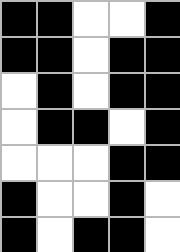[["black", "black", "white", "white", "black"], ["black", "black", "white", "black", "black"], ["white", "black", "white", "black", "black"], ["white", "black", "black", "white", "black"], ["white", "white", "white", "black", "black"], ["black", "white", "white", "black", "white"], ["black", "white", "black", "black", "white"]]